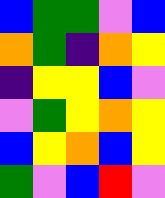[["blue", "green", "green", "violet", "blue"], ["orange", "green", "indigo", "orange", "yellow"], ["indigo", "yellow", "yellow", "blue", "violet"], ["violet", "green", "yellow", "orange", "yellow"], ["blue", "yellow", "orange", "blue", "yellow"], ["green", "violet", "blue", "red", "violet"]]